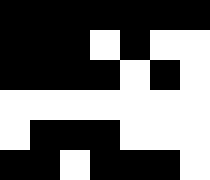[["black", "black", "black", "black", "black", "black", "black"], ["black", "black", "black", "white", "black", "white", "white"], ["black", "black", "black", "black", "white", "black", "white"], ["white", "white", "white", "white", "white", "white", "white"], ["white", "black", "black", "black", "white", "white", "white"], ["black", "black", "white", "black", "black", "black", "white"]]